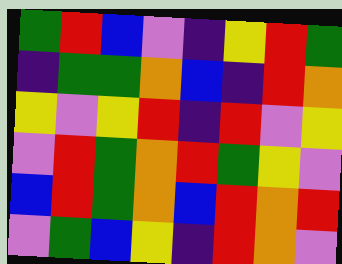[["green", "red", "blue", "violet", "indigo", "yellow", "red", "green"], ["indigo", "green", "green", "orange", "blue", "indigo", "red", "orange"], ["yellow", "violet", "yellow", "red", "indigo", "red", "violet", "yellow"], ["violet", "red", "green", "orange", "red", "green", "yellow", "violet"], ["blue", "red", "green", "orange", "blue", "red", "orange", "red"], ["violet", "green", "blue", "yellow", "indigo", "red", "orange", "violet"]]